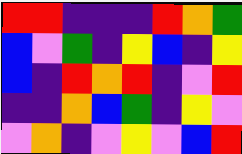[["red", "red", "indigo", "indigo", "indigo", "red", "orange", "green"], ["blue", "violet", "green", "indigo", "yellow", "blue", "indigo", "yellow"], ["blue", "indigo", "red", "orange", "red", "indigo", "violet", "red"], ["indigo", "indigo", "orange", "blue", "green", "indigo", "yellow", "violet"], ["violet", "orange", "indigo", "violet", "yellow", "violet", "blue", "red"]]